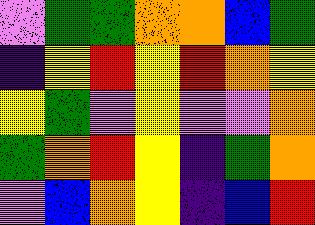[["violet", "green", "green", "orange", "orange", "blue", "green"], ["indigo", "yellow", "red", "yellow", "red", "orange", "yellow"], ["yellow", "green", "violet", "yellow", "violet", "violet", "orange"], ["green", "orange", "red", "yellow", "indigo", "green", "orange"], ["violet", "blue", "orange", "yellow", "indigo", "blue", "red"]]